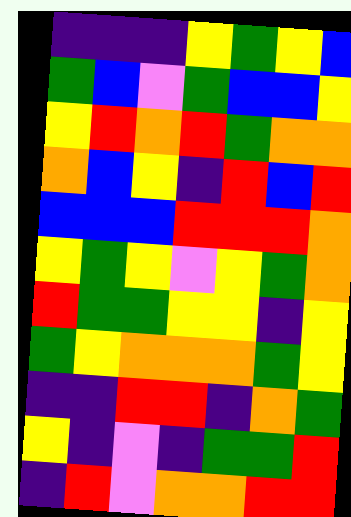[["indigo", "indigo", "indigo", "yellow", "green", "yellow", "blue"], ["green", "blue", "violet", "green", "blue", "blue", "yellow"], ["yellow", "red", "orange", "red", "green", "orange", "orange"], ["orange", "blue", "yellow", "indigo", "red", "blue", "red"], ["blue", "blue", "blue", "red", "red", "red", "orange"], ["yellow", "green", "yellow", "violet", "yellow", "green", "orange"], ["red", "green", "green", "yellow", "yellow", "indigo", "yellow"], ["green", "yellow", "orange", "orange", "orange", "green", "yellow"], ["indigo", "indigo", "red", "red", "indigo", "orange", "green"], ["yellow", "indigo", "violet", "indigo", "green", "green", "red"], ["indigo", "red", "violet", "orange", "orange", "red", "red"]]